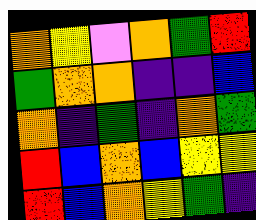[["orange", "yellow", "violet", "orange", "green", "red"], ["green", "orange", "orange", "indigo", "indigo", "blue"], ["orange", "indigo", "green", "indigo", "orange", "green"], ["red", "blue", "orange", "blue", "yellow", "yellow"], ["red", "blue", "orange", "yellow", "green", "indigo"]]